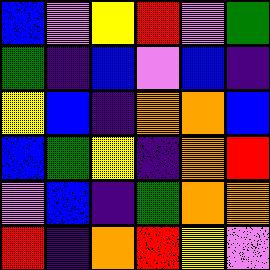[["blue", "violet", "yellow", "red", "violet", "green"], ["green", "indigo", "blue", "violet", "blue", "indigo"], ["yellow", "blue", "indigo", "orange", "orange", "blue"], ["blue", "green", "yellow", "indigo", "orange", "red"], ["violet", "blue", "indigo", "green", "orange", "orange"], ["red", "indigo", "orange", "red", "yellow", "violet"]]